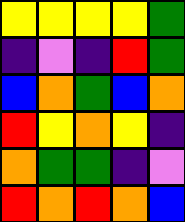[["yellow", "yellow", "yellow", "yellow", "green"], ["indigo", "violet", "indigo", "red", "green"], ["blue", "orange", "green", "blue", "orange"], ["red", "yellow", "orange", "yellow", "indigo"], ["orange", "green", "green", "indigo", "violet"], ["red", "orange", "red", "orange", "blue"]]